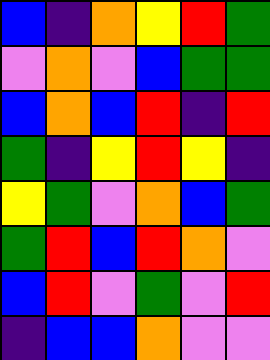[["blue", "indigo", "orange", "yellow", "red", "green"], ["violet", "orange", "violet", "blue", "green", "green"], ["blue", "orange", "blue", "red", "indigo", "red"], ["green", "indigo", "yellow", "red", "yellow", "indigo"], ["yellow", "green", "violet", "orange", "blue", "green"], ["green", "red", "blue", "red", "orange", "violet"], ["blue", "red", "violet", "green", "violet", "red"], ["indigo", "blue", "blue", "orange", "violet", "violet"]]